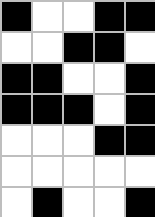[["black", "white", "white", "black", "black"], ["white", "white", "black", "black", "white"], ["black", "black", "white", "white", "black"], ["black", "black", "black", "white", "black"], ["white", "white", "white", "black", "black"], ["white", "white", "white", "white", "white"], ["white", "black", "white", "white", "black"]]